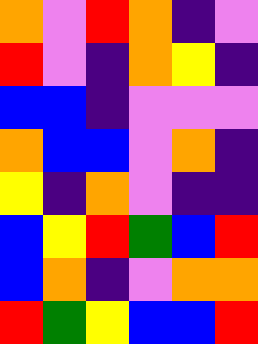[["orange", "violet", "red", "orange", "indigo", "violet"], ["red", "violet", "indigo", "orange", "yellow", "indigo"], ["blue", "blue", "indigo", "violet", "violet", "violet"], ["orange", "blue", "blue", "violet", "orange", "indigo"], ["yellow", "indigo", "orange", "violet", "indigo", "indigo"], ["blue", "yellow", "red", "green", "blue", "red"], ["blue", "orange", "indigo", "violet", "orange", "orange"], ["red", "green", "yellow", "blue", "blue", "red"]]